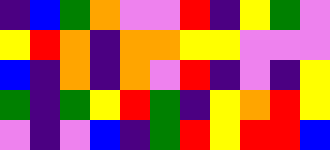[["indigo", "blue", "green", "orange", "violet", "violet", "red", "indigo", "yellow", "green", "violet"], ["yellow", "red", "orange", "indigo", "orange", "orange", "yellow", "yellow", "violet", "violet", "violet"], ["blue", "indigo", "orange", "indigo", "orange", "violet", "red", "indigo", "violet", "indigo", "yellow"], ["green", "indigo", "green", "yellow", "red", "green", "indigo", "yellow", "orange", "red", "yellow"], ["violet", "indigo", "violet", "blue", "indigo", "green", "red", "yellow", "red", "red", "blue"]]